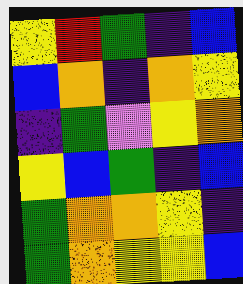[["yellow", "red", "green", "indigo", "blue"], ["blue", "orange", "indigo", "orange", "yellow"], ["indigo", "green", "violet", "yellow", "orange"], ["yellow", "blue", "green", "indigo", "blue"], ["green", "orange", "orange", "yellow", "indigo"], ["green", "orange", "yellow", "yellow", "blue"]]